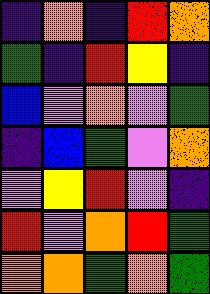[["indigo", "orange", "indigo", "red", "orange"], ["green", "indigo", "red", "yellow", "indigo"], ["blue", "violet", "orange", "violet", "green"], ["indigo", "blue", "green", "violet", "orange"], ["violet", "yellow", "red", "violet", "indigo"], ["red", "violet", "orange", "red", "green"], ["orange", "orange", "green", "orange", "green"]]